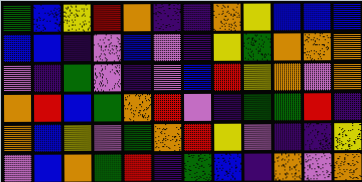[["green", "blue", "yellow", "red", "orange", "indigo", "indigo", "orange", "yellow", "blue", "blue", "blue"], ["blue", "blue", "indigo", "violet", "blue", "violet", "indigo", "yellow", "green", "orange", "orange", "orange"], ["violet", "indigo", "green", "violet", "indigo", "violet", "blue", "red", "yellow", "orange", "violet", "orange"], ["orange", "red", "blue", "green", "orange", "red", "violet", "indigo", "green", "green", "red", "indigo"], ["orange", "blue", "yellow", "violet", "green", "orange", "red", "yellow", "violet", "indigo", "indigo", "yellow"], ["violet", "blue", "orange", "green", "red", "indigo", "green", "blue", "indigo", "orange", "violet", "orange"]]